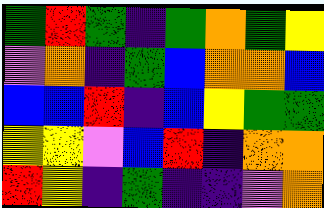[["green", "red", "green", "indigo", "green", "orange", "green", "yellow"], ["violet", "orange", "indigo", "green", "blue", "orange", "orange", "blue"], ["blue", "blue", "red", "indigo", "blue", "yellow", "green", "green"], ["yellow", "yellow", "violet", "blue", "red", "indigo", "orange", "orange"], ["red", "yellow", "indigo", "green", "indigo", "indigo", "violet", "orange"]]